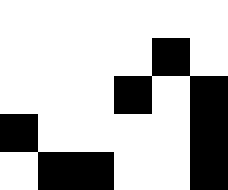[["white", "white", "white", "white", "white", "white"], ["white", "white", "white", "white", "black", "white"], ["white", "white", "white", "black", "white", "black"], ["black", "white", "white", "white", "white", "black"], ["white", "black", "black", "white", "white", "black"]]